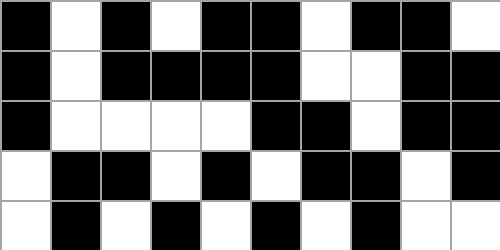[["black", "white", "black", "white", "black", "black", "white", "black", "black", "white"], ["black", "white", "black", "black", "black", "black", "white", "white", "black", "black"], ["black", "white", "white", "white", "white", "black", "black", "white", "black", "black"], ["white", "black", "black", "white", "black", "white", "black", "black", "white", "black"], ["white", "black", "white", "black", "white", "black", "white", "black", "white", "white"]]